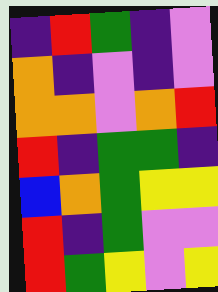[["indigo", "red", "green", "indigo", "violet"], ["orange", "indigo", "violet", "indigo", "violet"], ["orange", "orange", "violet", "orange", "red"], ["red", "indigo", "green", "green", "indigo"], ["blue", "orange", "green", "yellow", "yellow"], ["red", "indigo", "green", "violet", "violet"], ["red", "green", "yellow", "violet", "yellow"]]